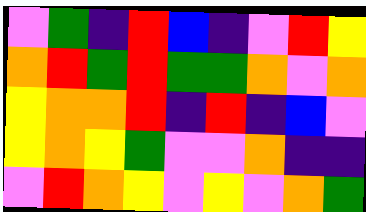[["violet", "green", "indigo", "red", "blue", "indigo", "violet", "red", "yellow"], ["orange", "red", "green", "red", "green", "green", "orange", "violet", "orange"], ["yellow", "orange", "orange", "red", "indigo", "red", "indigo", "blue", "violet"], ["yellow", "orange", "yellow", "green", "violet", "violet", "orange", "indigo", "indigo"], ["violet", "red", "orange", "yellow", "violet", "yellow", "violet", "orange", "green"]]